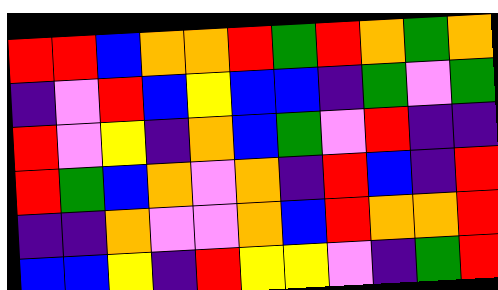[["red", "red", "blue", "orange", "orange", "red", "green", "red", "orange", "green", "orange"], ["indigo", "violet", "red", "blue", "yellow", "blue", "blue", "indigo", "green", "violet", "green"], ["red", "violet", "yellow", "indigo", "orange", "blue", "green", "violet", "red", "indigo", "indigo"], ["red", "green", "blue", "orange", "violet", "orange", "indigo", "red", "blue", "indigo", "red"], ["indigo", "indigo", "orange", "violet", "violet", "orange", "blue", "red", "orange", "orange", "red"], ["blue", "blue", "yellow", "indigo", "red", "yellow", "yellow", "violet", "indigo", "green", "red"]]